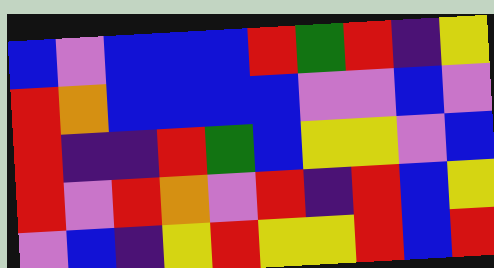[["blue", "violet", "blue", "blue", "blue", "red", "green", "red", "indigo", "yellow"], ["red", "orange", "blue", "blue", "blue", "blue", "violet", "violet", "blue", "violet"], ["red", "indigo", "indigo", "red", "green", "blue", "yellow", "yellow", "violet", "blue"], ["red", "violet", "red", "orange", "violet", "red", "indigo", "red", "blue", "yellow"], ["violet", "blue", "indigo", "yellow", "red", "yellow", "yellow", "red", "blue", "red"]]